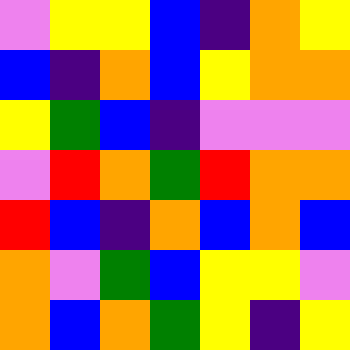[["violet", "yellow", "yellow", "blue", "indigo", "orange", "yellow"], ["blue", "indigo", "orange", "blue", "yellow", "orange", "orange"], ["yellow", "green", "blue", "indigo", "violet", "violet", "violet"], ["violet", "red", "orange", "green", "red", "orange", "orange"], ["red", "blue", "indigo", "orange", "blue", "orange", "blue"], ["orange", "violet", "green", "blue", "yellow", "yellow", "violet"], ["orange", "blue", "orange", "green", "yellow", "indigo", "yellow"]]